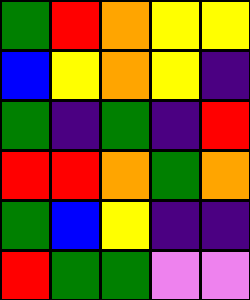[["green", "red", "orange", "yellow", "yellow"], ["blue", "yellow", "orange", "yellow", "indigo"], ["green", "indigo", "green", "indigo", "red"], ["red", "red", "orange", "green", "orange"], ["green", "blue", "yellow", "indigo", "indigo"], ["red", "green", "green", "violet", "violet"]]